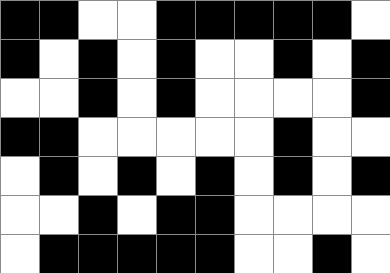[["black", "black", "white", "white", "black", "black", "black", "black", "black", "white"], ["black", "white", "black", "white", "black", "white", "white", "black", "white", "black"], ["white", "white", "black", "white", "black", "white", "white", "white", "white", "black"], ["black", "black", "white", "white", "white", "white", "white", "black", "white", "white"], ["white", "black", "white", "black", "white", "black", "white", "black", "white", "black"], ["white", "white", "black", "white", "black", "black", "white", "white", "white", "white"], ["white", "black", "black", "black", "black", "black", "white", "white", "black", "white"]]